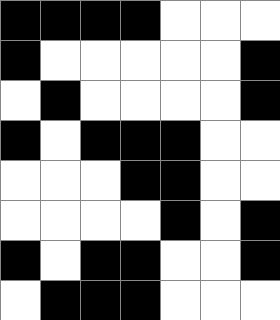[["black", "black", "black", "black", "white", "white", "white"], ["black", "white", "white", "white", "white", "white", "black"], ["white", "black", "white", "white", "white", "white", "black"], ["black", "white", "black", "black", "black", "white", "white"], ["white", "white", "white", "black", "black", "white", "white"], ["white", "white", "white", "white", "black", "white", "black"], ["black", "white", "black", "black", "white", "white", "black"], ["white", "black", "black", "black", "white", "white", "white"]]